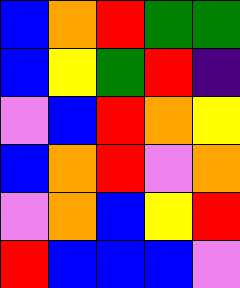[["blue", "orange", "red", "green", "green"], ["blue", "yellow", "green", "red", "indigo"], ["violet", "blue", "red", "orange", "yellow"], ["blue", "orange", "red", "violet", "orange"], ["violet", "orange", "blue", "yellow", "red"], ["red", "blue", "blue", "blue", "violet"]]